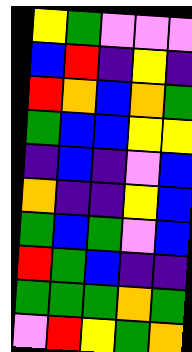[["yellow", "green", "violet", "violet", "violet"], ["blue", "red", "indigo", "yellow", "indigo"], ["red", "orange", "blue", "orange", "green"], ["green", "blue", "blue", "yellow", "yellow"], ["indigo", "blue", "indigo", "violet", "blue"], ["orange", "indigo", "indigo", "yellow", "blue"], ["green", "blue", "green", "violet", "blue"], ["red", "green", "blue", "indigo", "indigo"], ["green", "green", "green", "orange", "green"], ["violet", "red", "yellow", "green", "orange"]]